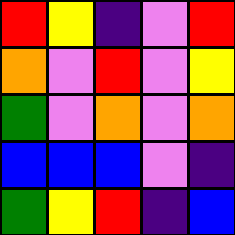[["red", "yellow", "indigo", "violet", "red"], ["orange", "violet", "red", "violet", "yellow"], ["green", "violet", "orange", "violet", "orange"], ["blue", "blue", "blue", "violet", "indigo"], ["green", "yellow", "red", "indigo", "blue"]]